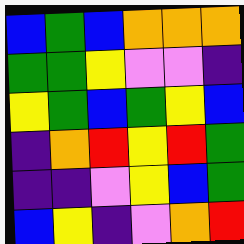[["blue", "green", "blue", "orange", "orange", "orange"], ["green", "green", "yellow", "violet", "violet", "indigo"], ["yellow", "green", "blue", "green", "yellow", "blue"], ["indigo", "orange", "red", "yellow", "red", "green"], ["indigo", "indigo", "violet", "yellow", "blue", "green"], ["blue", "yellow", "indigo", "violet", "orange", "red"]]